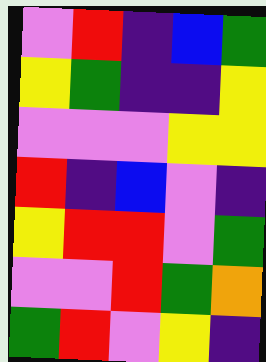[["violet", "red", "indigo", "blue", "green"], ["yellow", "green", "indigo", "indigo", "yellow"], ["violet", "violet", "violet", "yellow", "yellow"], ["red", "indigo", "blue", "violet", "indigo"], ["yellow", "red", "red", "violet", "green"], ["violet", "violet", "red", "green", "orange"], ["green", "red", "violet", "yellow", "indigo"]]